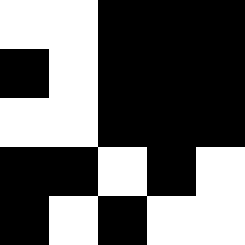[["white", "white", "black", "black", "black"], ["black", "white", "black", "black", "black"], ["white", "white", "black", "black", "black"], ["black", "black", "white", "black", "white"], ["black", "white", "black", "white", "white"]]